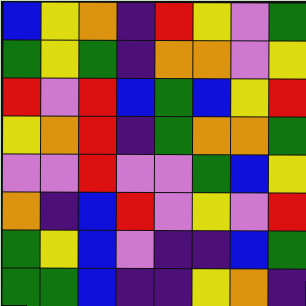[["blue", "yellow", "orange", "indigo", "red", "yellow", "violet", "green"], ["green", "yellow", "green", "indigo", "orange", "orange", "violet", "yellow"], ["red", "violet", "red", "blue", "green", "blue", "yellow", "red"], ["yellow", "orange", "red", "indigo", "green", "orange", "orange", "green"], ["violet", "violet", "red", "violet", "violet", "green", "blue", "yellow"], ["orange", "indigo", "blue", "red", "violet", "yellow", "violet", "red"], ["green", "yellow", "blue", "violet", "indigo", "indigo", "blue", "green"], ["green", "green", "blue", "indigo", "indigo", "yellow", "orange", "indigo"]]